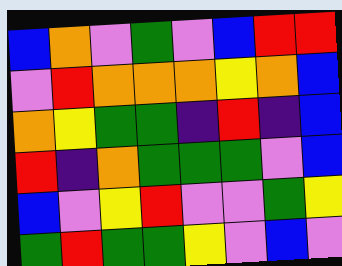[["blue", "orange", "violet", "green", "violet", "blue", "red", "red"], ["violet", "red", "orange", "orange", "orange", "yellow", "orange", "blue"], ["orange", "yellow", "green", "green", "indigo", "red", "indigo", "blue"], ["red", "indigo", "orange", "green", "green", "green", "violet", "blue"], ["blue", "violet", "yellow", "red", "violet", "violet", "green", "yellow"], ["green", "red", "green", "green", "yellow", "violet", "blue", "violet"]]